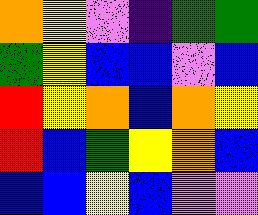[["orange", "yellow", "violet", "indigo", "green", "green"], ["green", "yellow", "blue", "blue", "violet", "blue"], ["red", "yellow", "orange", "blue", "orange", "yellow"], ["red", "blue", "green", "yellow", "orange", "blue"], ["blue", "blue", "yellow", "blue", "violet", "violet"]]